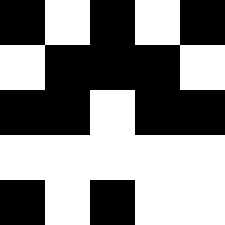[["black", "white", "black", "white", "black"], ["white", "black", "black", "black", "white"], ["black", "black", "white", "black", "black"], ["white", "white", "white", "white", "white"], ["black", "white", "black", "white", "white"]]